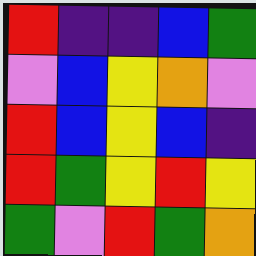[["red", "indigo", "indigo", "blue", "green"], ["violet", "blue", "yellow", "orange", "violet"], ["red", "blue", "yellow", "blue", "indigo"], ["red", "green", "yellow", "red", "yellow"], ["green", "violet", "red", "green", "orange"]]